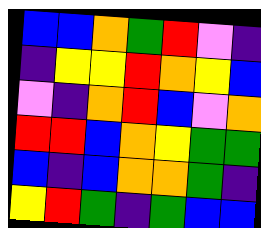[["blue", "blue", "orange", "green", "red", "violet", "indigo"], ["indigo", "yellow", "yellow", "red", "orange", "yellow", "blue"], ["violet", "indigo", "orange", "red", "blue", "violet", "orange"], ["red", "red", "blue", "orange", "yellow", "green", "green"], ["blue", "indigo", "blue", "orange", "orange", "green", "indigo"], ["yellow", "red", "green", "indigo", "green", "blue", "blue"]]